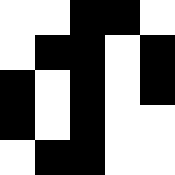[["white", "white", "black", "black", "white"], ["white", "black", "black", "white", "black"], ["black", "white", "black", "white", "black"], ["black", "white", "black", "white", "white"], ["white", "black", "black", "white", "white"]]